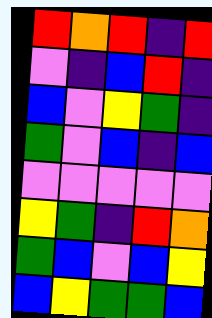[["red", "orange", "red", "indigo", "red"], ["violet", "indigo", "blue", "red", "indigo"], ["blue", "violet", "yellow", "green", "indigo"], ["green", "violet", "blue", "indigo", "blue"], ["violet", "violet", "violet", "violet", "violet"], ["yellow", "green", "indigo", "red", "orange"], ["green", "blue", "violet", "blue", "yellow"], ["blue", "yellow", "green", "green", "blue"]]